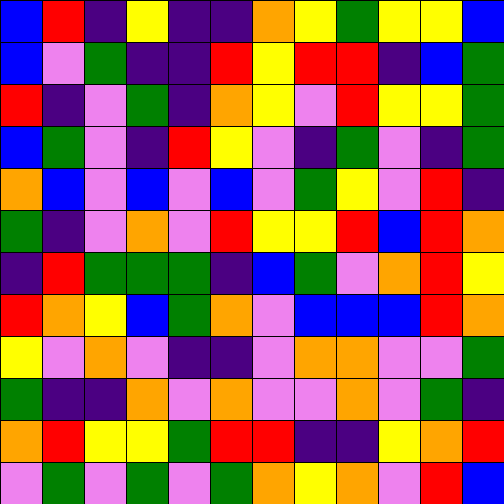[["blue", "red", "indigo", "yellow", "indigo", "indigo", "orange", "yellow", "green", "yellow", "yellow", "blue"], ["blue", "violet", "green", "indigo", "indigo", "red", "yellow", "red", "red", "indigo", "blue", "green"], ["red", "indigo", "violet", "green", "indigo", "orange", "yellow", "violet", "red", "yellow", "yellow", "green"], ["blue", "green", "violet", "indigo", "red", "yellow", "violet", "indigo", "green", "violet", "indigo", "green"], ["orange", "blue", "violet", "blue", "violet", "blue", "violet", "green", "yellow", "violet", "red", "indigo"], ["green", "indigo", "violet", "orange", "violet", "red", "yellow", "yellow", "red", "blue", "red", "orange"], ["indigo", "red", "green", "green", "green", "indigo", "blue", "green", "violet", "orange", "red", "yellow"], ["red", "orange", "yellow", "blue", "green", "orange", "violet", "blue", "blue", "blue", "red", "orange"], ["yellow", "violet", "orange", "violet", "indigo", "indigo", "violet", "orange", "orange", "violet", "violet", "green"], ["green", "indigo", "indigo", "orange", "violet", "orange", "violet", "violet", "orange", "violet", "green", "indigo"], ["orange", "red", "yellow", "yellow", "green", "red", "red", "indigo", "indigo", "yellow", "orange", "red"], ["violet", "green", "violet", "green", "violet", "green", "orange", "yellow", "orange", "violet", "red", "blue"]]